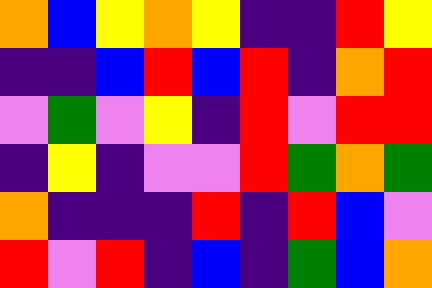[["orange", "blue", "yellow", "orange", "yellow", "indigo", "indigo", "red", "yellow"], ["indigo", "indigo", "blue", "red", "blue", "red", "indigo", "orange", "red"], ["violet", "green", "violet", "yellow", "indigo", "red", "violet", "red", "red"], ["indigo", "yellow", "indigo", "violet", "violet", "red", "green", "orange", "green"], ["orange", "indigo", "indigo", "indigo", "red", "indigo", "red", "blue", "violet"], ["red", "violet", "red", "indigo", "blue", "indigo", "green", "blue", "orange"]]